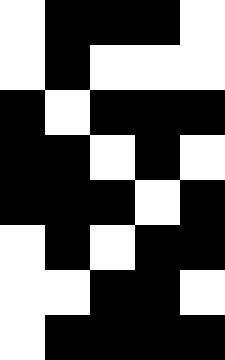[["white", "black", "black", "black", "white"], ["white", "black", "white", "white", "white"], ["black", "white", "black", "black", "black"], ["black", "black", "white", "black", "white"], ["black", "black", "black", "white", "black"], ["white", "black", "white", "black", "black"], ["white", "white", "black", "black", "white"], ["white", "black", "black", "black", "black"]]